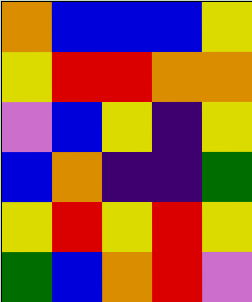[["orange", "blue", "blue", "blue", "yellow"], ["yellow", "red", "red", "orange", "orange"], ["violet", "blue", "yellow", "indigo", "yellow"], ["blue", "orange", "indigo", "indigo", "green"], ["yellow", "red", "yellow", "red", "yellow"], ["green", "blue", "orange", "red", "violet"]]